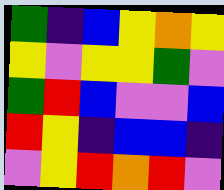[["green", "indigo", "blue", "yellow", "orange", "yellow"], ["yellow", "violet", "yellow", "yellow", "green", "violet"], ["green", "red", "blue", "violet", "violet", "blue"], ["red", "yellow", "indigo", "blue", "blue", "indigo"], ["violet", "yellow", "red", "orange", "red", "violet"]]